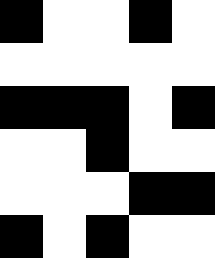[["black", "white", "white", "black", "white"], ["white", "white", "white", "white", "white"], ["black", "black", "black", "white", "black"], ["white", "white", "black", "white", "white"], ["white", "white", "white", "black", "black"], ["black", "white", "black", "white", "white"]]